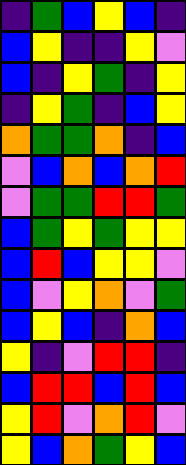[["indigo", "green", "blue", "yellow", "blue", "indigo"], ["blue", "yellow", "indigo", "indigo", "yellow", "violet"], ["blue", "indigo", "yellow", "green", "indigo", "yellow"], ["indigo", "yellow", "green", "indigo", "blue", "yellow"], ["orange", "green", "green", "orange", "indigo", "blue"], ["violet", "blue", "orange", "blue", "orange", "red"], ["violet", "green", "green", "red", "red", "green"], ["blue", "green", "yellow", "green", "yellow", "yellow"], ["blue", "red", "blue", "yellow", "yellow", "violet"], ["blue", "violet", "yellow", "orange", "violet", "green"], ["blue", "yellow", "blue", "indigo", "orange", "blue"], ["yellow", "indigo", "violet", "red", "red", "indigo"], ["blue", "red", "red", "blue", "red", "blue"], ["yellow", "red", "violet", "orange", "red", "violet"], ["yellow", "blue", "orange", "green", "yellow", "blue"]]